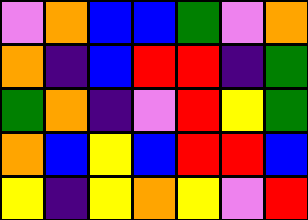[["violet", "orange", "blue", "blue", "green", "violet", "orange"], ["orange", "indigo", "blue", "red", "red", "indigo", "green"], ["green", "orange", "indigo", "violet", "red", "yellow", "green"], ["orange", "blue", "yellow", "blue", "red", "red", "blue"], ["yellow", "indigo", "yellow", "orange", "yellow", "violet", "red"]]